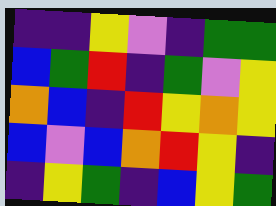[["indigo", "indigo", "yellow", "violet", "indigo", "green", "green"], ["blue", "green", "red", "indigo", "green", "violet", "yellow"], ["orange", "blue", "indigo", "red", "yellow", "orange", "yellow"], ["blue", "violet", "blue", "orange", "red", "yellow", "indigo"], ["indigo", "yellow", "green", "indigo", "blue", "yellow", "green"]]